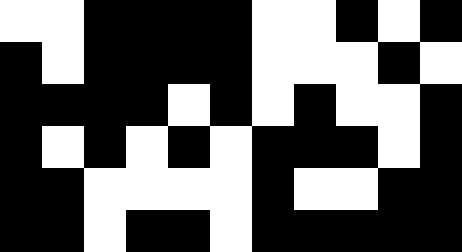[["white", "white", "black", "black", "black", "black", "white", "white", "black", "white", "black"], ["black", "white", "black", "black", "black", "black", "white", "white", "white", "black", "white"], ["black", "black", "black", "black", "white", "black", "white", "black", "white", "white", "black"], ["black", "white", "black", "white", "black", "white", "black", "black", "black", "white", "black"], ["black", "black", "white", "white", "white", "white", "black", "white", "white", "black", "black"], ["black", "black", "white", "black", "black", "white", "black", "black", "black", "black", "black"]]